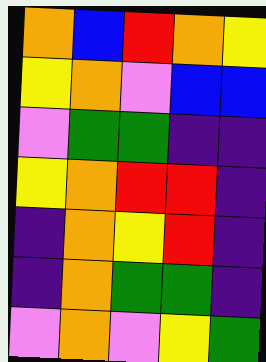[["orange", "blue", "red", "orange", "yellow"], ["yellow", "orange", "violet", "blue", "blue"], ["violet", "green", "green", "indigo", "indigo"], ["yellow", "orange", "red", "red", "indigo"], ["indigo", "orange", "yellow", "red", "indigo"], ["indigo", "orange", "green", "green", "indigo"], ["violet", "orange", "violet", "yellow", "green"]]